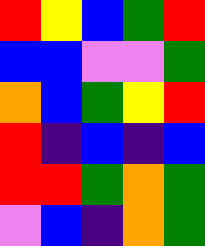[["red", "yellow", "blue", "green", "red"], ["blue", "blue", "violet", "violet", "green"], ["orange", "blue", "green", "yellow", "red"], ["red", "indigo", "blue", "indigo", "blue"], ["red", "red", "green", "orange", "green"], ["violet", "blue", "indigo", "orange", "green"]]